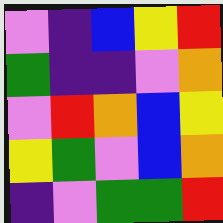[["violet", "indigo", "blue", "yellow", "red"], ["green", "indigo", "indigo", "violet", "orange"], ["violet", "red", "orange", "blue", "yellow"], ["yellow", "green", "violet", "blue", "orange"], ["indigo", "violet", "green", "green", "red"]]